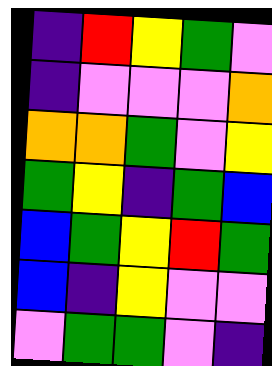[["indigo", "red", "yellow", "green", "violet"], ["indigo", "violet", "violet", "violet", "orange"], ["orange", "orange", "green", "violet", "yellow"], ["green", "yellow", "indigo", "green", "blue"], ["blue", "green", "yellow", "red", "green"], ["blue", "indigo", "yellow", "violet", "violet"], ["violet", "green", "green", "violet", "indigo"]]